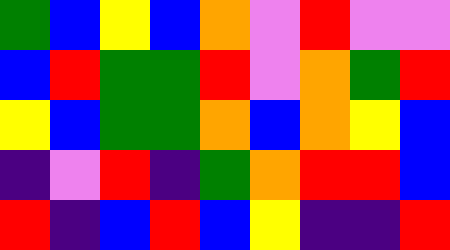[["green", "blue", "yellow", "blue", "orange", "violet", "red", "violet", "violet"], ["blue", "red", "green", "green", "red", "violet", "orange", "green", "red"], ["yellow", "blue", "green", "green", "orange", "blue", "orange", "yellow", "blue"], ["indigo", "violet", "red", "indigo", "green", "orange", "red", "red", "blue"], ["red", "indigo", "blue", "red", "blue", "yellow", "indigo", "indigo", "red"]]